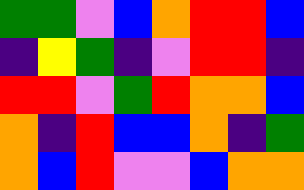[["green", "green", "violet", "blue", "orange", "red", "red", "blue"], ["indigo", "yellow", "green", "indigo", "violet", "red", "red", "indigo"], ["red", "red", "violet", "green", "red", "orange", "orange", "blue"], ["orange", "indigo", "red", "blue", "blue", "orange", "indigo", "green"], ["orange", "blue", "red", "violet", "violet", "blue", "orange", "orange"]]